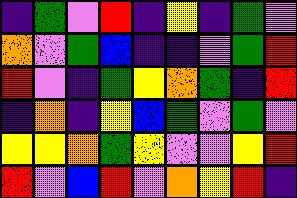[["indigo", "green", "violet", "red", "indigo", "yellow", "indigo", "green", "violet"], ["orange", "violet", "green", "blue", "indigo", "indigo", "violet", "green", "red"], ["red", "violet", "indigo", "green", "yellow", "orange", "green", "indigo", "red"], ["indigo", "orange", "indigo", "yellow", "blue", "green", "violet", "green", "violet"], ["yellow", "yellow", "orange", "green", "yellow", "violet", "violet", "yellow", "red"], ["red", "violet", "blue", "red", "violet", "orange", "yellow", "red", "indigo"]]